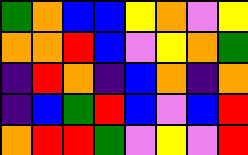[["green", "orange", "blue", "blue", "yellow", "orange", "violet", "yellow"], ["orange", "orange", "red", "blue", "violet", "yellow", "orange", "green"], ["indigo", "red", "orange", "indigo", "blue", "orange", "indigo", "orange"], ["indigo", "blue", "green", "red", "blue", "violet", "blue", "red"], ["orange", "red", "red", "green", "violet", "yellow", "violet", "red"]]